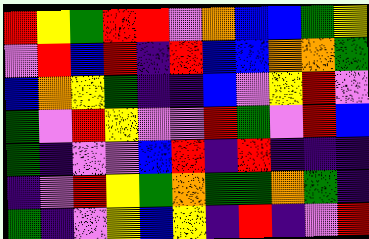[["red", "yellow", "green", "red", "red", "violet", "orange", "blue", "blue", "green", "yellow"], ["violet", "red", "blue", "red", "indigo", "red", "blue", "blue", "orange", "orange", "green"], ["blue", "orange", "yellow", "green", "indigo", "indigo", "blue", "violet", "yellow", "red", "violet"], ["green", "violet", "red", "yellow", "violet", "violet", "red", "green", "violet", "red", "blue"], ["green", "indigo", "violet", "violet", "blue", "red", "indigo", "red", "indigo", "indigo", "indigo"], ["indigo", "violet", "red", "yellow", "green", "orange", "green", "green", "orange", "green", "indigo"], ["green", "indigo", "violet", "yellow", "blue", "yellow", "indigo", "red", "indigo", "violet", "red"]]